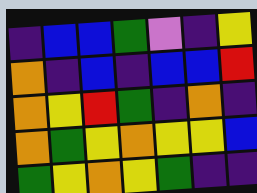[["indigo", "blue", "blue", "green", "violet", "indigo", "yellow"], ["orange", "indigo", "blue", "indigo", "blue", "blue", "red"], ["orange", "yellow", "red", "green", "indigo", "orange", "indigo"], ["orange", "green", "yellow", "orange", "yellow", "yellow", "blue"], ["green", "yellow", "orange", "yellow", "green", "indigo", "indigo"]]